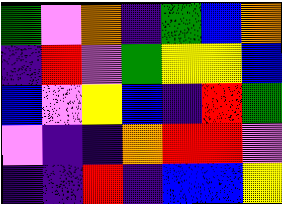[["green", "violet", "orange", "indigo", "green", "blue", "orange"], ["indigo", "red", "violet", "green", "yellow", "yellow", "blue"], ["blue", "violet", "yellow", "blue", "indigo", "red", "green"], ["violet", "indigo", "indigo", "orange", "red", "red", "violet"], ["indigo", "indigo", "red", "indigo", "blue", "blue", "yellow"]]